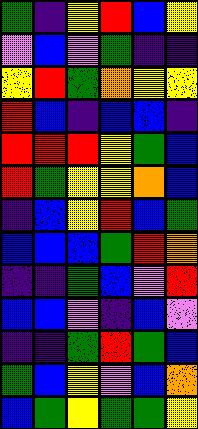[["green", "indigo", "yellow", "red", "blue", "yellow"], ["violet", "blue", "violet", "green", "indigo", "indigo"], ["yellow", "red", "green", "orange", "yellow", "yellow"], ["red", "blue", "indigo", "blue", "blue", "indigo"], ["red", "red", "red", "yellow", "green", "blue"], ["red", "green", "yellow", "yellow", "orange", "blue"], ["indigo", "blue", "yellow", "red", "blue", "green"], ["blue", "blue", "blue", "green", "red", "orange"], ["indigo", "indigo", "green", "blue", "violet", "red"], ["blue", "blue", "violet", "indigo", "blue", "violet"], ["indigo", "indigo", "green", "red", "green", "blue"], ["green", "blue", "yellow", "violet", "blue", "orange"], ["blue", "green", "yellow", "green", "green", "yellow"]]